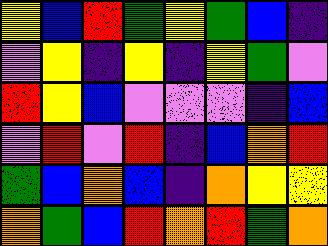[["yellow", "blue", "red", "green", "yellow", "green", "blue", "indigo"], ["violet", "yellow", "indigo", "yellow", "indigo", "yellow", "green", "violet"], ["red", "yellow", "blue", "violet", "violet", "violet", "indigo", "blue"], ["violet", "red", "violet", "red", "indigo", "blue", "orange", "red"], ["green", "blue", "orange", "blue", "indigo", "orange", "yellow", "yellow"], ["orange", "green", "blue", "red", "orange", "red", "green", "orange"]]